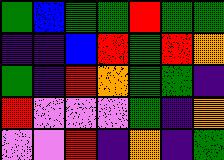[["green", "blue", "green", "green", "red", "green", "green"], ["indigo", "indigo", "blue", "red", "green", "red", "orange"], ["green", "indigo", "red", "orange", "green", "green", "indigo"], ["red", "violet", "violet", "violet", "green", "indigo", "orange"], ["violet", "violet", "red", "indigo", "orange", "indigo", "green"]]